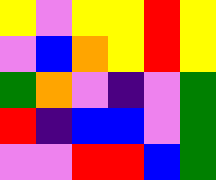[["yellow", "violet", "yellow", "yellow", "red", "yellow"], ["violet", "blue", "orange", "yellow", "red", "yellow"], ["green", "orange", "violet", "indigo", "violet", "green"], ["red", "indigo", "blue", "blue", "violet", "green"], ["violet", "violet", "red", "red", "blue", "green"]]